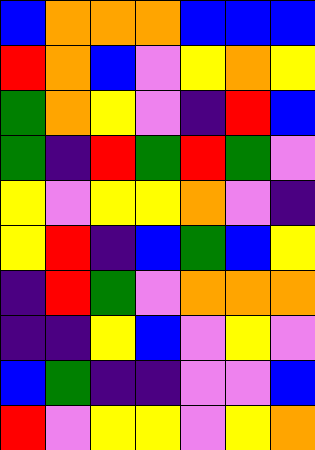[["blue", "orange", "orange", "orange", "blue", "blue", "blue"], ["red", "orange", "blue", "violet", "yellow", "orange", "yellow"], ["green", "orange", "yellow", "violet", "indigo", "red", "blue"], ["green", "indigo", "red", "green", "red", "green", "violet"], ["yellow", "violet", "yellow", "yellow", "orange", "violet", "indigo"], ["yellow", "red", "indigo", "blue", "green", "blue", "yellow"], ["indigo", "red", "green", "violet", "orange", "orange", "orange"], ["indigo", "indigo", "yellow", "blue", "violet", "yellow", "violet"], ["blue", "green", "indigo", "indigo", "violet", "violet", "blue"], ["red", "violet", "yellow", "yellow", "violet", "yellow", "orange"]]